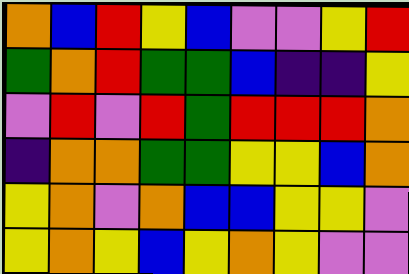[["orange", "blue", "red", "yellow", "blue", "violet", "violet", "yellow", "red"], ["green", "orange", "red", "green", "green", "blue", "indigo", "indigo", "yellow"], ["violet", "red", "violet", "red", "green", "red", "red", "red", "orange"], ["indigo", "orange", "orange", "green", "green", "yellow", "yellow", "blue", "orange"], ["yellow", "orange", "violet", "orange", "blue", "blue", "yellow", "yellow", "violet"], ["yellow", "orange", "yellow", "blue", "yellow", "orange", "yellow", "violet", "violet"]]